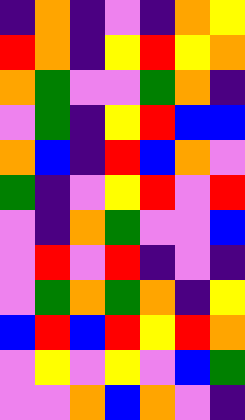[["indigo", "orange", "indigo", "violet", "indigo", "orange", "yellow"], ["red", "orange", "indigo", "yellow", "red", "yellow", "orange"], ["orange", "green", "violet", "violet", "green", "orange", "indigo"], ["violet", "green", "indigo", "yellow", "red", "blue", "blue"], ["orange", "blue", "indigo", "red", "blue", "orange", "violet"], ["green", "indigo", "violet", "yellow", "red", "violet", "red"], ["violet", "indigo", "orange", "green", "violet", "violet", "blue"], ["violet", "red", "violet", "red", "indigo", "violet", "indigo"], ["violet", "green", "orange", "green", "orange", "indigo", "yellow"], ["blue", "red", "blue", "red", "yellow", "red", "orange"], ["violet", "yellow", "violet", "yellow", "violet", "blue", "green"], ["violet", "violet", "orange", "blue", "orange", "violet", "indigo"]]